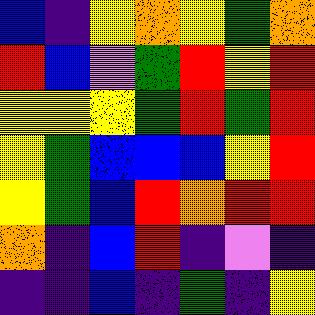[["blue", "indigo", "yellow", "orange", "yellow", "green", "orange"], ["red", "blue", "violet", "green", "red", "yellow", "red"], ["yellow", "yellow", "yellow", "green", "red", "green", "red"], ["yellow", "green", "blue", "blue", "blue", "yellow", "red"], ["yellow", "green", "blue", "red", "orange", "red", "red"], ["orange", "indigo", "blue", "red", "indigo", "violet", "indigo"], ["indigo", "indigo", "blue", "indigo", "green", "indigo", "yellow"]]